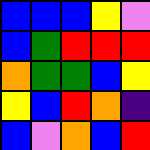[["blue", "blue", "blue", "yellow", "violet"], ["blue", "green", "red", "red", "red"], ["orange", "green", "green", "blue", "yellow"], ["yellow", "blue", "red", "orange", "indigo"], ["blue", "violet", "orange", "blue", "red"]]